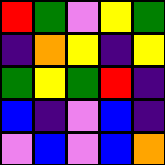[["red", "green", "violet", "yellow", "green"], ["indigo", "orange", "yellow", "indigo", "yellow"], ["green", "yellow", "green", "red", "indigo"], ["blue", "indigo", "violet", "blue", "indigo"], ["violet", "blue", "violet", "blue", "orange"]]